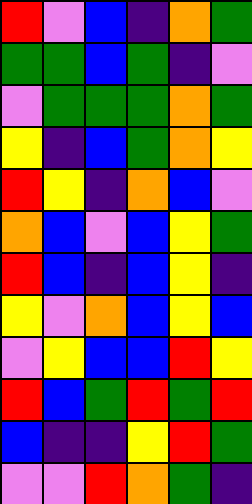[["red", "violet", "blue", "indigo", "orange", "green"], ["green", "green", "blue", "green", "indigo", "violet"], ["violet", "green", "green", "green", "orange", "green"], ["yellow", "indigo", "blue", "green", "orange", "yellow"], ["red", "yellow", "indigo", "orange", "blue", "violet"], ["orange", "blue", "violet", "blue", "yellow", "green"], ["red", "blue", "indigo", "blue", "yellow", "indigo"], ["yellow", "violet", "orange", "blue", "yellow", "blue"], ["violet", "yellow", "blue", "blue", "red", "yellow"], ["red", "blue", "green", "red", "green", "red"], ["blue", "indigo", "indigo", "yellow", "red", "green"], ["violet", "violet", "red", "orange", "green", "indigo"]]